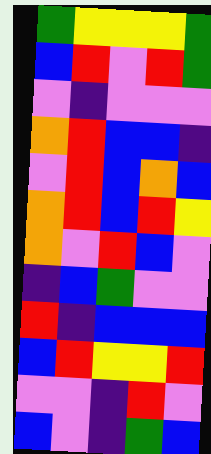[["green", "yellow", "yellow", "yellow", "green"], ["blue", "red", "violet", "red", "green"], ["violet", "indigo", "violet", "violet", "violet"], ["orange", "red", "blue", "blue", "indigo"], ["violet", "red", "blue", "orange", "blue"], ["orange", "red", "blue", "red", "yellow"], ["orange", "violet", "red", "blue", "violet"], ["indigo", "blue", "green", "violet", "violet"], ["red", "indigo", "blue", "blue", "blue"], ["blue", "red", "yellow", "yellow", "red"], ["violet", "violet", "indigo", "red", "violet"], ["blue", "violet", "indigo", "green", "blue"]]